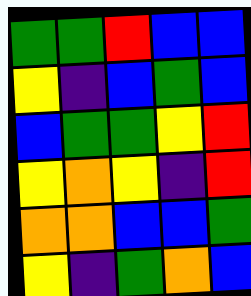[["green", "green", "red", "blue", "blue"], ["yellow", "indigo", "blue", "green", "blue"], ["blue", "green", "green", "yellow", "red"], ["yellow", "orange", "yellow", "indigo", "red"], ["orange", "orange", "blue", "blue", "green"], ["yellow", "indigo", "green", "orange", "blue"]]